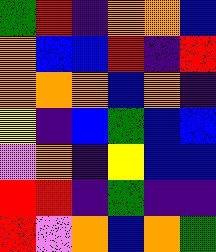[["green", "red", "indigo", "orange", "orange", "blue"], ["orange", "blue", "blue", "red", "indigo", "red"], ["orange", "orange", "orange", "blue", "orange", "indigo"], ["yellow", "indigo", "blue", "green", "blue", "blue"], ["violet", "orange", "indigo", "yellow", "blue", "blue"], ["red", "red", "indigo", "green", "indigo", "indigo"], ["red", "violet", "orange", "blue", "orange", "green"]]